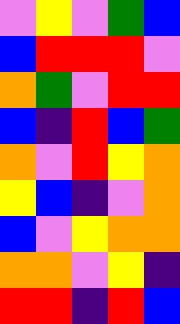[["violet", "yellow", "violet", "green", "blue"], ["blue", "red", "red", "red", "violet"], ["orange", "green", "violet", "red", "red"], ["blue", "indigo", "red", "blue", "green"], ["orange", "violet", "red", "yellow", "orange"], ["yellow", "blue", "indigo", "violet", "orange"], ["blue", "violet", "yellow", "orange", "orange"], ["orange", "orange", "violet", "yellow", "indigo"], ["red", "red", "indigo", "red", "blue"]]